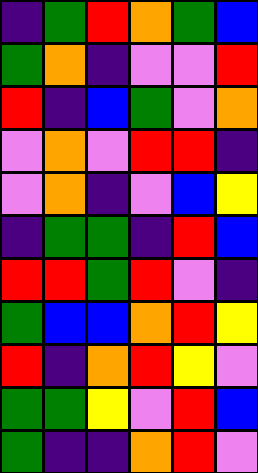[["indigo", "green", "red", "orange", "green", "blue"], ["green", "orange", "indigo", "violet", "violet", "red"], ["red", "indigo", "blue", "green", "violet", "orange"], ["violet", "orange", "violet", "red", "red", "indigo"], ["violet", "orange", "indigo", "violet", "blue", "yellow"], ["indigo", "green", "green", "indigo", "red", "blue"], ["red", "red", "green", "red", "violet", "indigo"], ["green", "blue", "blue", "orange", "red", "yellow"], ["red", "indigo", "orange", "red", "yellow", "violet"], ["green", "green", "yellow", "violet", "red", "blue"], ["green", "indigo", "indigo", "orange", "red", "violet"]]